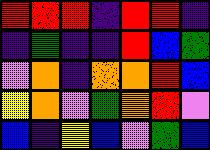[["red", "red", "red", "indigo", "red", "red", "indigo"], ["indigo", "green", "indigo", "indigo", "red", "blue", "green"], ["violet", "orange", "indigo", "orange", "orange", "red", "blue"], ["yellow", "orange", "violet", "green", "orange", "red", "violet"], ["blue", "indigo", "yellow", "blue", "violet", "green", "blue"]]